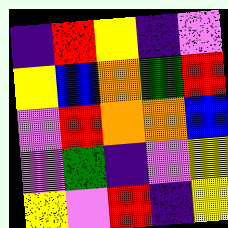[["indigo", "red", "yellow", "indigo", "violet"], ["yellow", "blue", "orange", "green", "red"], ["violet", "red", "orange", "orange", "blue"], ["violet", "green", "indigo", "violet", "yellow"], ["yellow", "violet", "red", "indigo", "yellow"]]